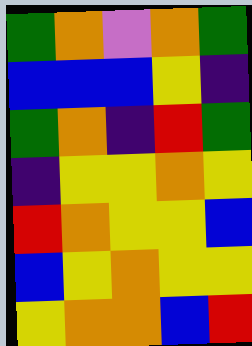[["green", "orange", "violet", "orange", "green"], ["blue", "blue", "blue", "yellow", "indigo"], ["green", "orange", "indigo", "red", "green"], ["indigo", "yellow", "yellow", "orange", "yellow"], ["red", "orange", "yellow", "yellow", "blue"], ["blue", "yellow", "orange", "yellow", "yellow"], ["yellow", "orange", "orange", "blue", "red"]]